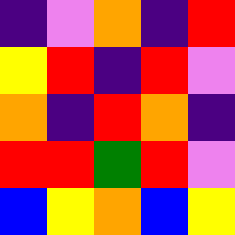[["indigo", "violet", "orange", "indigo", "red"], ["yellow", "red", "indigo", "red", "violet"], ["orange", "indigo", "red", "orange", "indigo"], ["red", "red", "green", "red", "violet"], ["blue", "yellow", "orange", "blue", "yellow"]]